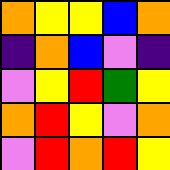[["orange", "yellow", "yellow", "blue", "orange"], ["indigo", "orange", "blue", "violet", "indigo"], ["violet", "yellow", "red", "green", "yellow"], ["orange", "red", "yellow", "violet", "orange"], ["violet", "red", "orange", "red", "yellow"]]